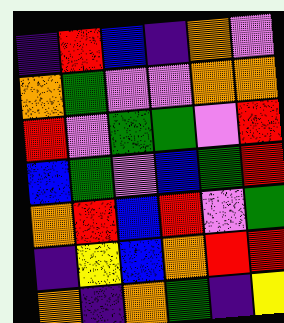[["indigo", "red", "blue", "indigo", "orange", "violet"], ["orange", "green", "violet", "violet", "orange", "orange"], ["red", "violet", "green", "green", "violet", "red"], ["blue", "green", "violet", "blue", "green", "red"], ["orange", "red", "blue", "red", "violet", "green"], ["indigo", "yellow", "blue", "orange", "red", "red"], ["orange", "indigo", "orange", "green", "indigo", "yellow"]]